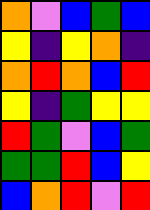[["orange", "violet", "blue", "green", "blue"], ["yellow", "indigo", "yellow", "orange", "indigo"], ["orange", "red", "orange", "blue", "red"], ["yellow", "indigo", "green", "yellow", "yellow"], ["red", "green", "violet", "blue", "green"], ["green", "green", "red", "blue", "yellow"], ["blue", "orange", "red", "violet", "red"]]